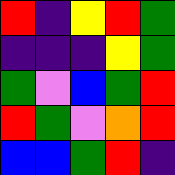[["red", "indigo", "yellow", "red", "green"], ["indigo", "indigo", "indigo", "yellow", "green"], ["green", "violet", "blue", "green", "red"], ["red", "green", "violet", "orange", "red"], ["blue", "blue", "green", "red", "indigo"]]